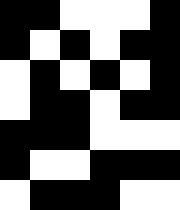[["black", "black", "white", "white", "white", "black"], ["black", "white", "black", "white", "black", "black"], ["white", "black", "white", "black", "white", "black"], ["white", "black", "black", "white", "black", "black"], ["black", "black", "black", "white", "white", "white"], ["black", "white", "white", "black", "black", "black"], ["white", "black", "black", "black", "white", "white"]]